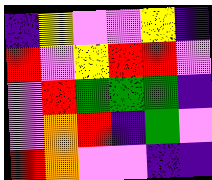[["indigo", "yellow", "violet", "violet", "yellow", "indigo"], ["red", "violet", "yellow", "red", "red", "violet"], ["violet", "red", "green", "green", "green", "indigo"], ["violet", "orange", "red", "indigo", "green", "violet"], ["red", "orange", "violet", "violet", "indigo", "indigo"]]